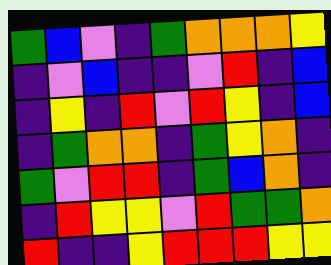[["green", "blue", "violet", "indigo", "green", "orange", "orange", "orange", "yellow"], ["indigo", "violet", "blue", "indigo", "indigo", "violet", "red", "indigo", "blue"], ["indigo", "yellow", "indigo", "red", "violet", "red", "yellow", "indigo", "blue"], ["indigo", "green", "orange", "orange", "indigo", "green", "yellow", "orange", "indigo"], ["green", "violet", "red", "red", "indigo", "green", "blue", "orange", "indigo"], ["indigo", "red", "yellow", "yellow", "violet", "red", "green", "green", "orange"], ["red", "indigo", "indigo", "yellow", "red", "red", "red", "yellow", "yellow"]]